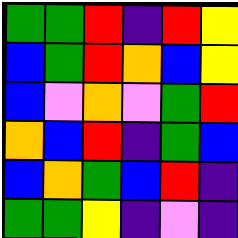[["green", "green", "red", "indigo", "red", "yellow"], ["blue", "green", "red", "orange", "blue", "yellow"], ["blue", "violet", "orange", "violet", "green", "red"], ["orange", "blue", "red", "indigo", "green", "blue"], ["blue", "orange", "green", "blue", "red", "indigo"], ["green", "green", "yellow", "indigo", "violet", "indigo"]]